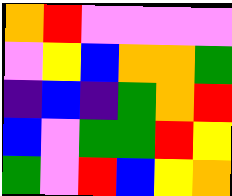[["orange", "red", "violet", "violet", "violet", "violet"], ["violet", "yellow", "blue", "orange", "orange", "green"], ["indigo", "blue", "indigo", "green", "orange", "red"], ["blue", "violet", "green", "green", "red", "yellow"], ["green", "violet", "red", "blue", "yellow", "orange"]]